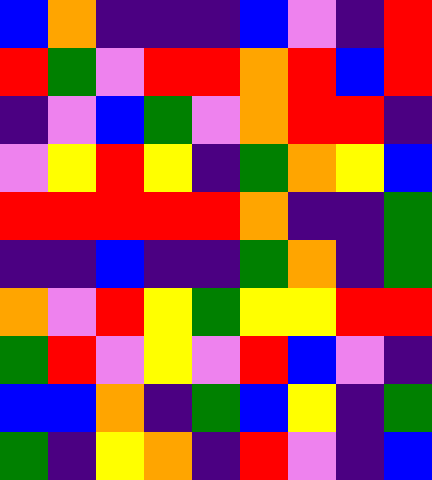[["blue", "orange", "indigo", "indigo", "indigo", "blue", "violet", "indigo", "red"], ["red", "green", "violet", "red", "red", "orange", "red", "blue", "red"], ["indigo", "violet", "blue", "green", "violet", "orange", "red", "red", "indigo"], ["violet", "yellow", "red", "yellow", "indigo", "green", "orange", "yellow", "blue"], ["red", "red", "red", "red", "red", "orange", "indigo", "indigo", "green"], ["indigo", "indigo", "blue", "indigo", "indigo", "green", "orange", "indigo", "green"], ["orange", "violet", "red", "yellow", "green", "yellow", "yellow", "red", "red"], ["green", "red", "violet", "yellow", "violet", "red", "blue", "violet", "indigo"], ["blue", "blue", "orange", "indigo", "green", "blue", "yellow", "indigo", "green"], ["green", "indigo", "yellow", "orange", "indigo", "red", "violet", "indigo", "blue"]]